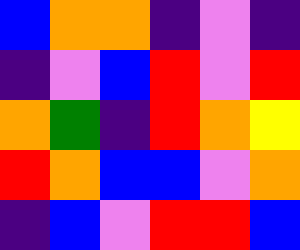[["blue", "orange", "orange", "indigo", "violet", "indigo"], ["indigo", "violet", "blue", "red", "violet", "red"], ["orange", "green", "indigo", "red", "orange", "yellow"], ["red", "orange", "blue", "blue", "violet", "orange"], ["indigo", "blue", "violet", "red", "red", "blue"]]